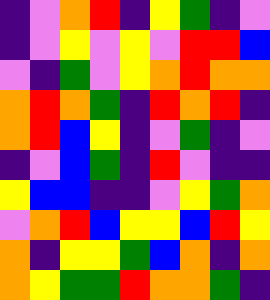[["indigo", "violet", "orange", "red", "indigo", "yellow", "green", "indigo", "violet"], ["indigo", "violet", "yellow", "violet", "yellow", "violet", "red", "red", "blue"], ["violet", "indigo", "green", "violet", "yellow", "orange", "red", "orange", "orange"], ["orange", "red", "orange", "green", "indigo", "red", "orange", "red", "indigo"], ["orange", "red", "blue", "yellow", "indigo", "violet", "green", "indigo", "violet"], ["indigo", "violet", "blue", "green", "indigo", "red", "violet", "indigo", "indigo"], ["yellow", "blue", "blue", "indigo", "indigo", "violet", "yellow", "green", "orange"], ["violet", "orange", "red", "blue", "yellow", "yellow", "blue", "red", "yellow"], ["orange", "indigo", "yellow", "yellow", "green", "blue", "orange", "indigo", "orange"], ["orange", "yellow", "green", "green", "red", "orange", "orange", "green", "indigo"]]